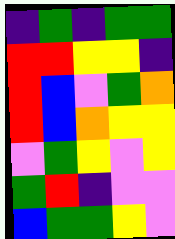[["indigo", "green", "indigo", "green", "green"], ["red", "red", "yellow", "yellow", "indigo"], ["red", "blue", "violet", "green", "orange"], ["red", "blue", "orange", "yellow", "yellow"], ["violet", "green", "yellow", "violet", "yellow"], ["green", "red", "indigo", "violet", "violet"], ["blue", "green", "green", "yellow", "violet"]]